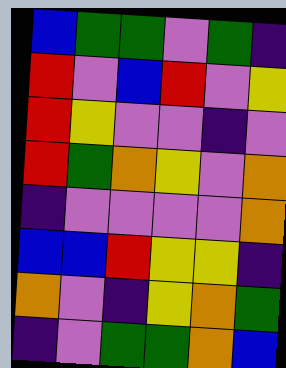[["blue", "green", "green", "violet", "green", "indigo"], ["red", "violet", "blue", "red", "violet", "yellow"], ["red", "yellow", "violet", "violet", "indigo", "violet"], ["red", "green", "orange", "yellow", "violet", "orange"], ["indigo", "violet", "violet", "violet", "violet", "orange"], ["blue", "blue", "red", "yellow", "yellow", "indigo"], ["orange", "violet", "indigo", "yellow", "orange", "green"], ["indigo", "violet", "green", "green", "orange", "blue"]]